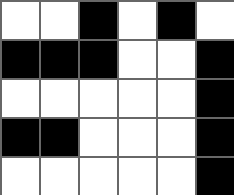[["white", "white", "black", "white", "black", "white"], ["black", "black", "black", "white", "white", "black"], ["white", "white", "white", "white", "white", "black"], ["black", "black", "white", "white", "white", "black"], ["white", "white", "white", "white", "white", "black"]]